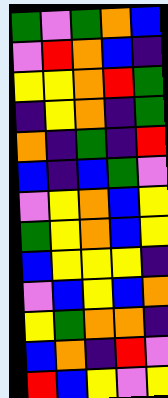[["green", "violet", "green", "orange", "blue"], ["violet", "red", "orange", "blue", "indigo"], ["yellow", "yellow", "orange", "red", "green"], ["indigo", "yellow", "orange", "indigo", "green"], ["orange", "indigo", "green", "indigo", "red"], ["blue", "indigo", "blue", "green", "violet"], ["violet", "yellow", "orange", "blue", "yellow"], ["green", "yellow", "orange", "blue", "yellow"], ["blue", "yellow", "yellow", "yellow", "indigo"], ["violet", "blue", "yellow", "blue", "orange"], ["yellow", "green", "orange", "orange", "indigo"], ["blue", "orange", "indigo", "red", "violet"], ["red", "blue", "yellow", "violet", "yellow"]]